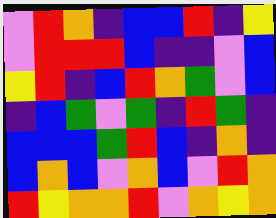[["violet", "red", "orange", "indigo", "blue", "blue", "red", "indigo", "yellow"], ["violet", "red", "red", "red", "blue", "indigo", "indigo", "violet", "blue"], ["yellow", "red", "indigo", "blue", "red", "orange", "green", "violet", "blue"], ["indigo", "blue", "green", "violet", "green", "indigo", "red", "green", "indigo"], ["blue", "blue", "blue", "green", "red", "blue", "indigo", "orange", "indigo"], ["blue", "orange", "blue", "violet", "orange", "blue", "violet", "red", "orange"], ["red", "yellow", "orange", "orange", "red", "violet", "orange", "yellow", "orange"]]